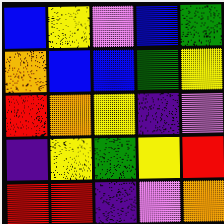[["blue", "yellow", "violet", "blue", "green"], ["orange", "blue", "blue", "green", "yellow"], ["red", "orange", "yellow", "indigo", "violet"], ["indigo", "yellow", "green", "yellow", "red"], ["red", "red", "indigo", "violet", "orange"]]